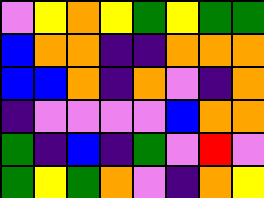[["violet", "yellow", "orange", "yellow", "green", "yellow", "green", "green"], ["blue", "orange", "orange", "indigo", "indigo", "orange", "orange", "orange"], ["blue", "blue", "orange", "indigo", "orange", "violet", "indigo", "orange"], ["indigo", "violet", "violet", "violet", "violet", "blue", "orange", "orange"], ["green", "indigo", "blue", "indigo", "green", "violet", "red", "violet"], ["green", "yellow", "green", "orange", "violet", "indigo", "orange", "yellow"]]